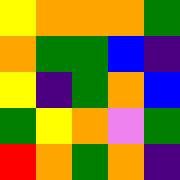[["yellow", "orange", "orange", "orange", "green"], ["orange", "green", "green", "blue", "indigo"], ["yellow", "indigo", "green", "orange", "blue"], ["green", "yellow", "orange", "violet", "green"], ["red", "orange", "green", "orange", "indigo"]]